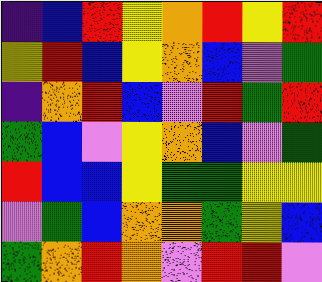[["indigo", "blue", "red", "yellow", "orange", "red", "yellow", "red"], ["yellow", "red", "blue", "yellow", "orange", "blue", "violet", "green"], ["indigo", "orange", "red", "blue", "violet", "red", "green", "red"], ["green", "blue", "violet", "yellow", "orange", "blue", "violet", "green"], ["red", "blue", "blue", "yellow", "green", "green", "yellow", "yellow"], ["violet", "green", "blue", "orange", "orange", "green", "yellow", "blue"], ["green", "orange", "red", "orange", "violet", "red", "red", "violet"]]